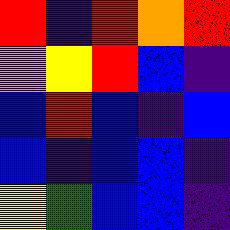[["red", "indigo", "red", "orange", "red"], ["violet", "yellow", "red", "blue", "indigo"], ["blue", "red", "blue", "indigo", "blue"], ["blue", "indigo", "blue", "blue", "indigo"], ["yellow", "green", "blue", "blue", "indigo"]]